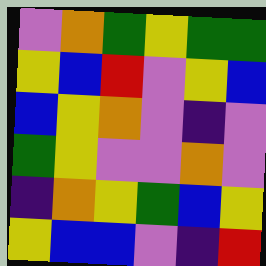[["violet", "orange", "green", "yellow", "green", "green"], ["yellow", "blue", "red", "violet", "yellow", "blue"], ["blue", "yellow", "orange", "violet", "indigo", "violet"], ["green", "yellow", "violet", "violet", "orange", "violet"], ["indigo", "orange", "yellow", "green", "blue", "yellow"], ["yellow", "blue", "blue", "violet", "indigo", "red"]]